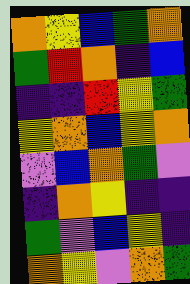[["orange", "yellow", "blue", "green", "orange"], ["green", "red", "orange", "indigo", "blue"], ["indigo", "indigo", "red", "yellow", "green"], ["yellow", "orange", "blue", "yellow", "orange"], ["violet", "blue", "orange", "green", "violet"], ["indigo", "orange", "yellow", "indigo", "indigo"], ["green", "violet", "blue", "yellow", "indigo"], ["orange", "yellow", "violet", "orange", "green"]]